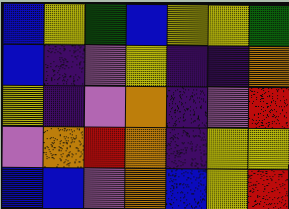[["blue", "yellow", "green", "blue", "yellow", "yellow", "green"], ["blue", "indigo", "violet", "yellow", "indigo", "indigo", "orange"], ["yellow", "indigo", "violet", "orange", "indigo", "violet", "red"], ["violet", "orange", "red", "orange", "indigo", "yellow", "yellow"], ["blue", "blue", "violet", "orange", "blue", "yellow", "red"]]